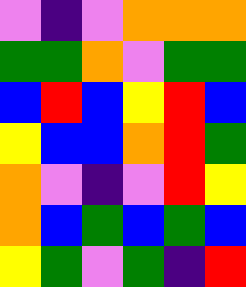[["violet", "indigo", "violet", "orange", "orange", "orange"], ["green", "green", "orange", "violet", "green", "green"], ["blue", "red", "blue", "yellow", "red", "blue"], ["yellow", "blue", "blue", "orange", "red", "green"], ["orange", "violet", "indigo", "violet", "red", "yellow"], ["orange", "blue", "green", "blue", "green", "blue"], ["yellow", "green", "violet", "green", "indigo", "red"]]